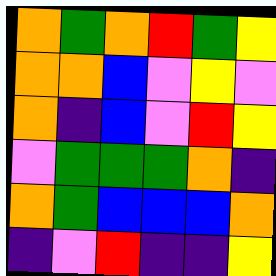[["orange", "green", "orange", "red", "green", "yellow"], ["orange", "orange", "blue", "violet", "yellow", "violet"], ["orange", "indigo", "blue", "violet", "red", "yellow"], ["violet", "green", "green", "green", "orange", "indigo"], ["orange", "green", "blue", "blue", "blue", "orange"], ["indigo", "violet", "red", "indigo", "indigo", "yellow"]]